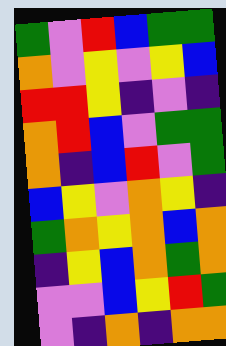[["green", "violet", "red", "blue", "green", "green"], ["orange", "violet", "yellow", "violet", "yellow", "blue"], ["red", "red", "yellow", "indigo", "violet", "indigo"], ["orange", "red", "blue", "violet", "green", "green"], ["orange", "indigo", "blue", "red", "violet", "green"], ["blue", "yellow", "violet", "orange", "yellow", "indigo"], ["green", "orange", "yellow", "orange", "blue", "orange"], ["indigo", "yellow", "blue", "orange", "green", "orange"], ["violet", "violet", "blue", "yellow", "red", "green"], ["violet", "indigo", "orange", "indigo", "orange", "orange"]]